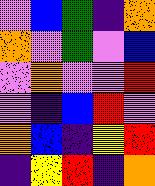[["violet", "blue", "green", "indigo", "orange"], ["orange", "violet", "green", "violet", "blue"], ["violet", "orange", "violet", "violet", "red"], ["violet", "indigo", "blue", "red", "violet"], ["orange", "blue", "indigo", "yellow", "red"], ["indigo", "yellow", "red", "indigo", "orange"]]